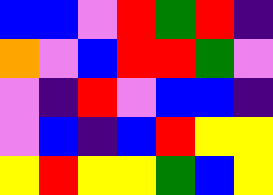[["blue", "blue", "violet", "red", "green", "red", "indigo"], ["orange", "violet", "blue", "red", "red", "green", "violet"], ["violet", "indigo", "red", "violet", "blue", "blue", "indigo"], ["violet", "blue", "indigo", "blue", "red", "yellow", "yellow"], ["yellow", "red", "yellow", "yellow", "green", "blue", "yellow"]]